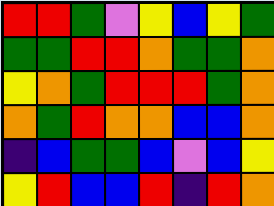[["red", "red", "green", "violet", "yellow", "blue", "yellow", "green"], ["green", "green", "red", "red", "orange", "green", "green", "orange"], ["yellow", "orange", "green", "red", "red", "red", "green", "orange"], ["orange", "green", "red", "orange", "orange", "blue", "blue", "orange"], ["indigo", "blue", "green", "green", "blue", "violet", "blue", "yellow"], ["yellow", "red", "blue", "blue", "red", "indigo", "red", "orange"]]